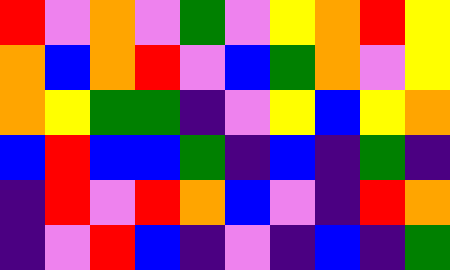[["red", "violet", "orange", "violet", "green", "violet", "yellow", "orange", "red", "yellow"], ["orange", "blue", "orange", "red", "violet", "blue", "green", "orange", "violet", "yellow"], ["orange", "yellow", "green", "green", "indigo", "violet", "yellow", "blue", "yellow", "orange"], ["blue", "red", "blue", "blue", "green", "indigo", "blue", "indigo", "green", "indigo"], ["indigo", "red", "violet", "red", "orange", "blue", "violet", "indigo", "red", "orange"], ["indigo", "violet", "red", "blue", "indigo", "violet", "indigo", "blue", "indigo", "green"]]